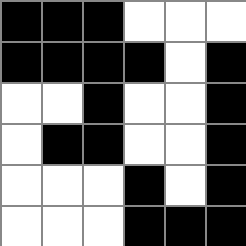[["black", "black", "black", "white", "white", "white"], ["black", "black", "black", "black", "white", "black"], ["white", "white", "black", "white", "white", "black"], ["white", "black", "black", "white", "white", "black"], ["white", "white", "white", "black", "white", "black"], ["white", "white", "white", "black", "black", "black"]]